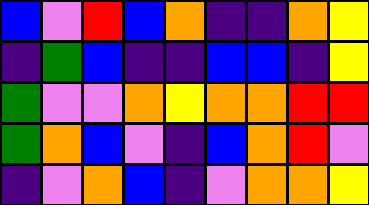[["blue", "violet", "red", "blue", "orange", "indigo", "indigo", "orange", "yellow"], ["indigo", "green", "blue", "indigo", "indigo", "blue", "blue", "indigo", "yellow"], ["green", "violet", "violet", "orange", "yellow", "orange", "orange", "red", "red"], ["green", "orange", "blue", "violet", "indigo", "blue", "orange", "red", "violet"], ["indigo", "violet", "orange", "blue", "indigo", "violet", "orange", "orange", "yellow"]]